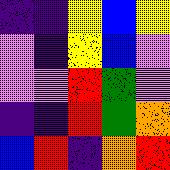[["indigo", "indigo", "yellow", "blue", "yellow"], ["violet", "indigo", "yellow", "blue", "violet"], ["violet", "violet", "red", "green", "violet"], ["indigo", "indigo", "red", "green", "orange"], ["blue", "red", "indigo", "orange", "red"]]